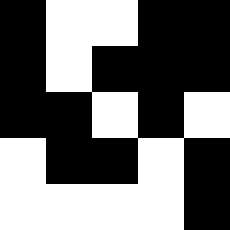[["black", "white", "white", "black", "black"], ["black", "white", "black", "black", "black"], ["black", "black", "white", "black", "white"], ["white", "black", "black", "white", "black"], ["white", "white", "white", "white", "black"]]